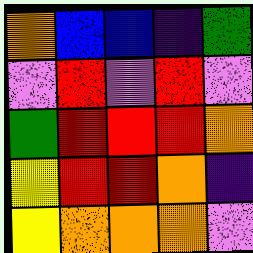[["orange", "blue", "blue", "indigo", "green"], ["violet", "red", "violet", "red", "violet"], ["green", "red", "red", "red", "orange"], ["yellow", "red", "red", "orange", "indigo"], ["yellow", "orange", "orange", "orange", "violet"]]